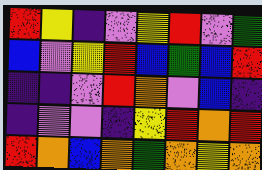[["red", "yellow", "indigo", "violet", "yellow", "red", "violet", "green"], ["blue", "violet", "yellow", "red", "blue", "green", "blue", "red"], ["indigo", "indigo", "violet", "red", "orange", "violet", "blue", "indigo"], ["indigo", "violet", "violet", "indigo", "yellow", "red", "orange", "red"], ["red", "orange", "blue", "orange", "green", "orange", "yellow", "orange"]]